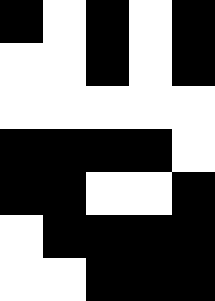[["black", "white", "black", "white", "black"], ["white", "white", "black", "white", "black"], ["white", "white", "white", "white", "white"], ["black", "black", "black", "black", "white"], ["black", "black", "white", "white", "black"], ["white", "black", "black", "black", "black"], ["white", "white", "black", "black", "black"]]